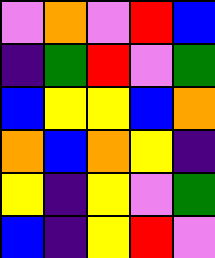[["violet", "orange", "violet", "red", "blue"], ["indigo", "green", "red", "violet", "green"], ["blue", "yellow", "yellow", "blue", "orange"], ["orange", "blue", "orange", "yellow", "indigo"], ["yellow", "indigo", "yellow", "violet", "green"], ["blue", "indigo", "yellow", "red", "violet"]]